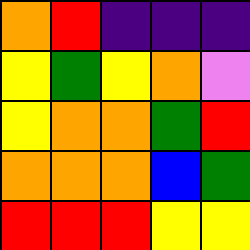[["orange", "red", "indigo", "indigo", "indigo"], ["yellow", "green", "yellow", "orange", "violet"], ["yellow", "orange", "orange", "green", "red"], ["orange", "orange", "orange", "blue", "green"], ["red", "red", "red", "yellow", "yellow"]]